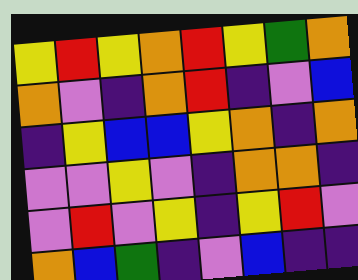[["yellow", "red", "yellow", "orange", "red", "yellow", "green", "orange"], ["orange", "violet", "indigo", "orange", "red", "indigo", "violet", "blue"], ["indigo", "yellow", "blue", "blue", "yellow", "orange", "indigo", "orange"], ["violet", "violet", "yellow", "violet", "indigo", "orange", "orange", "indigo"], ["violet", "red", "violet", "yellow", "indigo", "yellow", "red", "violet"], ["orange", "blue", "green", "indigo", "violet", "blue", "indigo", "indigo"]]